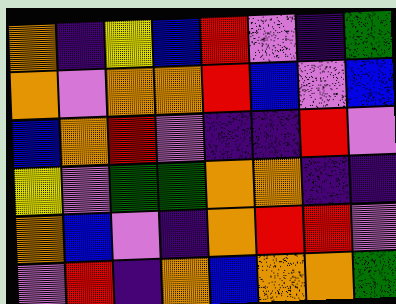[["orange", "indigo", "yellow", "blue", "red", "violet", "indigo", "green"], ["orange", "violet", "orange", "orange", "red", "blue", "violet", "blue"], ["blue", "orange", "red", "violet", "indigo", "indigo", "red", "violet"], ["yellow", "violet", "green", "green", "orange", "orange", "indigo", "indigo"], ["orange", "blue", "violet", "indigo", "orange", "red", "red", "violet"], ["violet", "red", "indigo", "orange", "blue", "orange", "orange", "green"]]